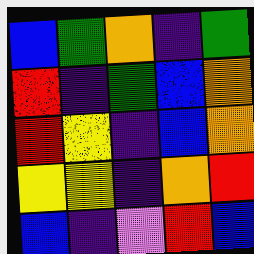[["blue", "green", "orange", "indigo", "green"], ["red", "indigo", "green", "blue", "orange"], ["red", "yellow", "indigo", "blue", "orange"], ["yellow", "yellow", "indigo", "orange", "red"], ["blue", "indigo", "violet", "red", "blue"]]